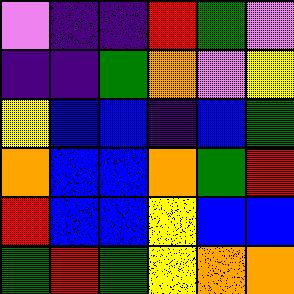[["violet", "indigo", "indigo", "red", "green", "violet"], ["indigo", "indigo", "green", "orange", "violet", "yellow"], ["yellow", "blue", "blue", "indigo", "blue", "green"], ["orange", "blue", "blue", "orange", "green", "red"], ["red", "blue", "blue", "yellow", "blue", "blue"], ["green", "red", "green", "yellow", "orange", "orange"]]